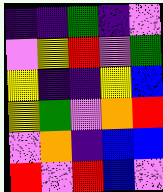[["indigo", "indigo", "green", "indigo", "violet"], ["violet", "yellow", "red", "violet", "green"], ["yellow", "indigo", "indigo", "yellow", "blue"], ["yellow", "green", "violet", "orange", "red"], ["violet", "orange", "indigo", "blue", "blue"], ["red", "violet", "red", "blue", "violet"]]